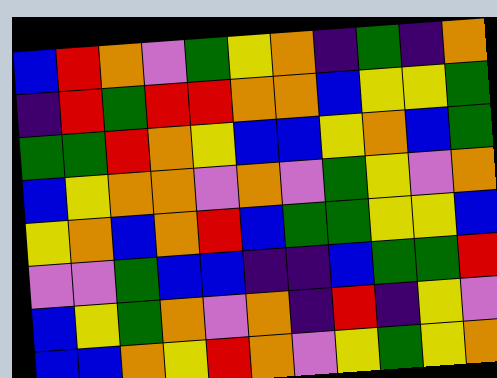[["blue", "red", "orange", "violet", "green", "yellow", "orange", "indigo", "green", "indigo", "orange"], ["indigo", "red", "green", "red", "red", "orange", "orange", "blue", "yellow", "yellow", "green"], ["green", "green", "red", "orange", "yellow", "blue", "blue", "yellow", "orange", "blue", "green"], ["blue", "yellow", "orange", "orange", "violet", "orange", "violet", "green", "yellow", "violet", "orange"], ["yellow", "orange", "blue", "orange", "red", "blue", "green", "green", "yellow", "yellow", "blue"], ["violet", "violet", "green", "blue", "blue", "indigo", "indigo", "blue", "green", "green", "red"], ["blue", "yellow", "green", "orange", "violet", "orange", "indigo", "red", "indigo", "yellow", "violet"], ["blue", "blue", "orange", "yellow", "red", "orange", "violet", "yellow", "green", "yellow", "orange"]]